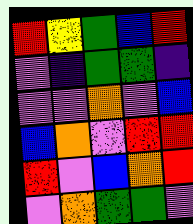[["red", "yellow", "green", "blue", "red"], ["violet", "indigo", "green", "green", "indigo"], ["violet", "violet", "orange", "violet", "blue"], ["blue", "orange", "violet", "red", "red"], ["red", "violet", "blue", "orange", "red"], ["violet", "orange", "green", "green", "violet"]]